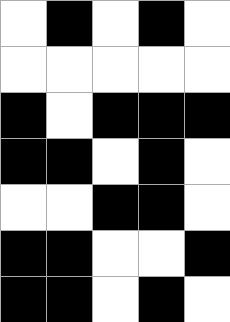[["white", "black", "white", "black", "white"], ["white", "white", "white", "white", "white"], ["black", "white", "black", "black", "black"], ["black", "black", "white", "black", "white"], ["white", "white", "black", "black", "white"], ["black", "black", "white", "white", "black"], ["black", "black", "white", "black", "white"]]